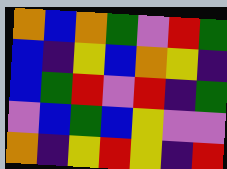[["orange", "blue", "orange", "green", "violet", "red", "green"], ["blue", "indigo", "yellow", "blue", "orange", "yellow", "indigo"], ["blue", "green", "red", "violet", "red", "indigo", "green"], ["violet", "blue", "green", "blue", "yellow", "violet", "violet"], ["orange", "indigo", "yellow", "red", "yellow", "indigo", "red"]]